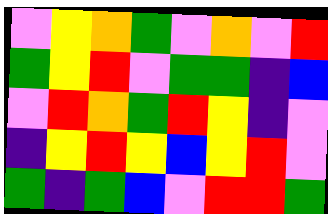[["violet", "yellow", "orange", "green", "violet", "orange", "violet", "red"], ["green", "yellow", "red", "violet", "green", "green", "indigo", "blue"], ["violet", "red", "orange", "green", "red", "yellow", "indigo", "violet"], ["indigo", "yellow", "red", "yellow", "blue", "yellow", "red", "violet"], ["green", "indigo", "green", "blue", "violet", "red", "red", "green"]]